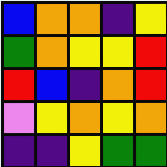[["blue", "orange", "orange", "indigo", "yellow"], ["green", "orange", "yellow", "yellow", "red"], ["red", "blue", "indigo", "orange", "red"], ["violet", "yellow", "orange", "yellow", "orange"], ["indigo", "indigo", "yellow", "green", "green"]]